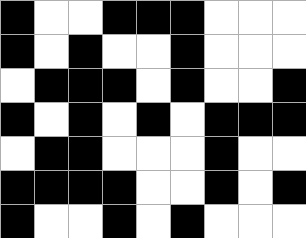[["black", "white", "white", "black", "black", "black", "white", "white", "white"], ["black", "white", "black", "white", "white", "black", "white", "white", "white"], ["white", "black", "black", "black", "white", "black", "white", "white", "black"], ["black", "white", "black", "white", "black", "white", "black", "black", "black"], ["white", "black", "black", "white", "white", "white", "black", "white", "white"], ["black", "black", "black", "black", "white", "white", "black", "white", "black"], ["black", "white", "white", "black", "white", "black", "white", "white", "white"]]